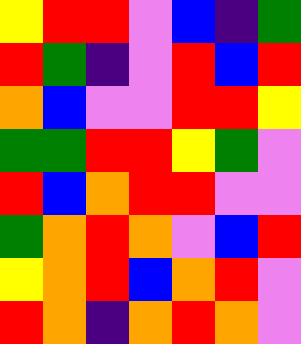[["yellow", "red", "red", "violet", "blue", "indigo", "green"], ["red", "green", "indigo", "violet", "red", "blue", "red"], ["orange", "blue", "violet", "violet", "red", "red", "yellow"], ["green", "green", "red", "red", "yellow", "green", "violet"], ["red", "blue", "orange", "red", "red", "violet", "violet"], ["green", "orange", "red", "orange", "violet", "blue", "red"], ["yellow", "orange", "red", "blue", "orange", "red", "violet"], ["red", "orange", "indigo", "orange", "red", "orange", "violet"]]